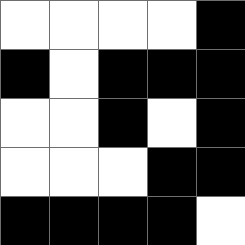[["white", "white", "white", "white", "black"], ["black", "white", "black", "black", "black"], ["white", "white", "black", "white", "black"], ["white", "white", "white", "black", "black"], ["black", "black", "black", "black", "white"]]